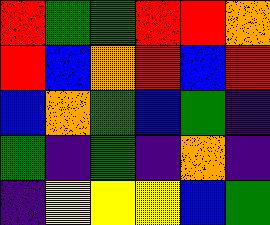[["red", "green", "green", "red", "red", "orange"], ["red", "blue", "orange", "red", "blue", "red"], ["blue", "orange", "green", "blue", "green", "indigo"], ["green", "indigo", "green", "indigo", "orange", "indigo"], ["indigo", "yellow", "yellow", "yellow", "blue", "green"]]